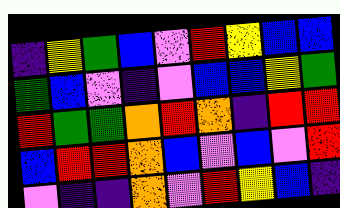[["indigo", "yellow", "green", "blue", "violet", "red", "yellow", "blue", "blue"], ["green", "blue", "violet", "indigo", "violet", "blue", "blue", "yellow", "green"], ["red", "green", "green", "orange", "red", "orange", "indigo", "red", "red"], ["blue", "red", "red", "orange", "blue", "violet", "blue", "violet", "red"], ["violet", "indigo", "indigo", "orange", "violet", "red", "yellow", "blue", "indigo"]]